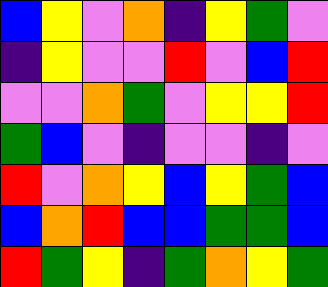[["blue", "yellow", "violet", "orange", "indigo", "yellow", "green", "violet"], ["indigo", "yellow", "violet", "violet", "red", "violet", "blue", "red"], ["violet", "violet", "orange", "green", "violet", "yellow", "yellow", "red"], ["green", "blue", "violet", "indigo", "violet", "violet", "indigo", "violet"], ["red", "violet", "orange", "yellow", "blue", "yellow", "green", "blue"], ["blue", "orange", "red", "blue", "blue", "green", "green", "blue"], ["red", "green", "yellow", "indigo", "green", "orange", "yellow", "green"]]